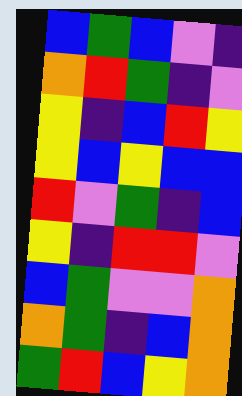[["blue", "green", "blue", "violet", "indigo"], ["orange", "red", "green", "indigo", "violet"], ["yellow", "indigo", "blue", "red", "yellow"], ["yellow", "blue", "yellow", "blue", "blue"], ["red", "violet", "green", "indigo", "blue"], ["yellow", "indigo", "red", "red", "violet"], ["blue", "green", "violet", "violet", "orange"], ["orange", "green", "indigo", "blue", "orange"], ["green", "red", "blue", "yellow", "orange"]]